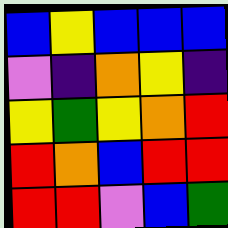[["blue", "yellow", "blue", "blue", "blue"], ["violet", "indigo", "orange", "yellow", "indigo"], ["yellow", "green", "yellow", "orange", "red"], ["red", "orange", "blue", "red", "red"], ["red", "red", "violet", "blue", "green"]]